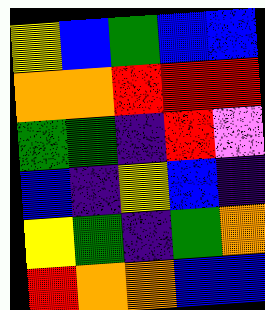[["yellow", "blue", "green", "blue", "blue"], ["orange", "orange", "red", "red", "red"], ["green", "green", "indigo", "red", "violet"], ["blue", "indigo", "yellow", "blue", "indigo"], ["yellow", "green", "indigo", "green", "orange"], ["red", "orange", "orange", "blue", "blue"]]